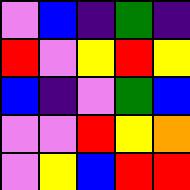[["violet", "blue", "indigo", "green", "indigo"], ["red", "violet", "yellow", "red", "yellow"], ["blue", "indigo", "violet", "green", "blue"], ["violet", "violet", "red", "yellow", "orange"], ["violet", "yellow", "blue", "red", "red"]]